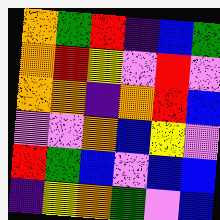[["orange", "green", "red", "indigo", "blue", "green"], ["orange", "red", "yellow", "violet", "red", "violet"], ["orange", "orange", "indigo", "orange", "red", "blue"], ["violet", "violet", "orange", "blue", "yellow", "violet"], ["red", "green", "blue", "violet", "blue", "blue"], ["indigo", "yellow", "orange", "green", "violet", "blue"]]